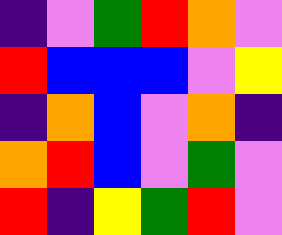[["indigo", "violet", "green", "red", "orange", "violet"], ["red", "blue", "blue", "blue", "violet", "yellow"], ["indigo", "orange", "blue", "violet", "orange", "indigo"], ["orange", "red", "blue", "violet", "green", "violet"], ["red", "indigo", "yellow", "green", "red", "violet"]]